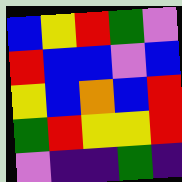[["blue", "yellow", "red", "green", "violet"], ["red", "blue", "blue", "violet", "blue"], ["yellow", "blue", "orange", "blue", "red"], ["green", "red", "yellow", "yellow", "red"], ["violet", "indigo", "indigo", "green", "indigo"]]